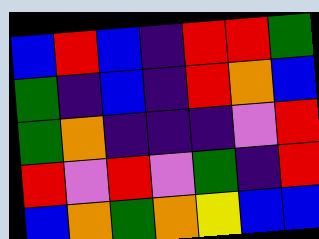[["blue", "red", "blue", "indigo", "red", "red", "green"], ["green", "indigo", "blue", "indigo", "red", "orange", "blue"], ["green", "orange", "indigo", "indigo", "indigo", "violet", "red"], ["red", "violet", "red", "violet", "green", "indigo", "red"], ["blue", "orange", "green", "orange", "yellow", "blue", "blue"]]